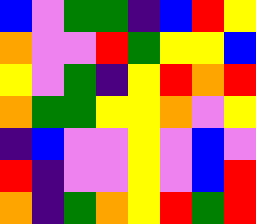[["blue", "violet", "green", "green", "indigo", "blue", "red", "yellow"], ["orange", "violet", "violet", "red", "green", "yellow", "yellow", "blue"], ["yellow", "violet", "green", "indigo", "yellow", "red", "orange", "red"], ["orange", "green", "green", "yellow", "yellow", "orange", "violet", "yellow"], ["indigo", "blue", "violet", "violet", "yellow", "violet", "blue", "violet"], ["red", "indigo", "violet", "violet", "yellow", "violet", "blue", "red"], ["orange", "indigo", "green", "orange", "yellow", "red", "green", "red"]]